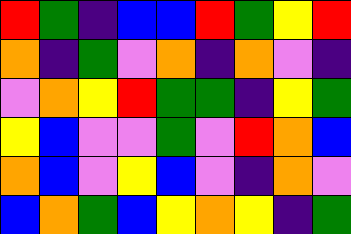[["red", "green", "indigo", "blue", "blue", "red", "green", "yellow", "red"], ["orange", "indigo", "green", "violet", "orange", "indigo", "orange", "violet", "indigo"], ["violet", "orange", "yellow", "red", "green", "green", "indigo", "yellow", "green"], ["yellow", "blue", "violet", "violet", "green", "violet", "red", "orange", "blue"], ["orange", "blue", "violet", "yellow", "blue", "violet", "indigo", "orange", "violet"], ["blue", "orange", "green", "blue", "yellow", "orange", "yellow", "indigo", "green"]]